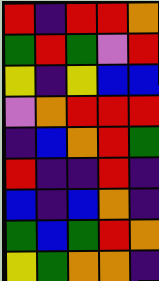[["red", "indigo", "red", "red", "orange"], ["green", "red", "green", "violet", "red"], ["yellow", "indigo", "yellow", "blue", "blue"], ["violet", "orange", "red", "red", "red"], ["indigo", "blue", "orange", "red", "green"], ["red", "indigo", "indigo", "red", "indigo"], ["blue", "indigo", "blue", "orange", "indigo"], ["green", "blue", "green", "red", "orange"], ["yellow", "green", "orange", "orange", "indigo"]]